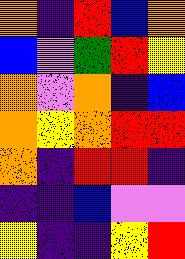[["orange", "indigo", "red", "blue", "orange"], ["blue", "violet", "green", "red", "yellow"], ["orange", "violet", "orange", "indigo", "blue"], ["orange", "yellow", "orange", "red", "red"], ["orange", "indigo", "red", "red", "indigo"], ["indigo", "indigo", "blue", "violet", "violet"], ["yellow", "indigo", "indigo", "yellow", "red"]]